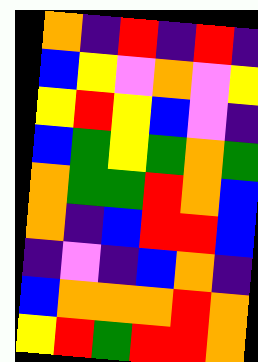[["orange", "indigo", "red", "indigo", "red", "indigo"], ["blue", "yellow", "violet", "orange", "violet", "yellow"], ["yellow", "red", "yellow", "blue", "violet", "indigo"], ["blue", "green", "yellow", "green", "orange", "green"], ["orange", "green", "green", "red", "orange", "blue"], ["orange", "indigo", "blue", "red", "red", "blue"], ["indigo", "violet", "indigo", "blue", "orange", "indigo"], ["blue", "orange", "orange", "orange", "red", "orange"], ["yellow", "red", "green", "red", "red", "orange"]]